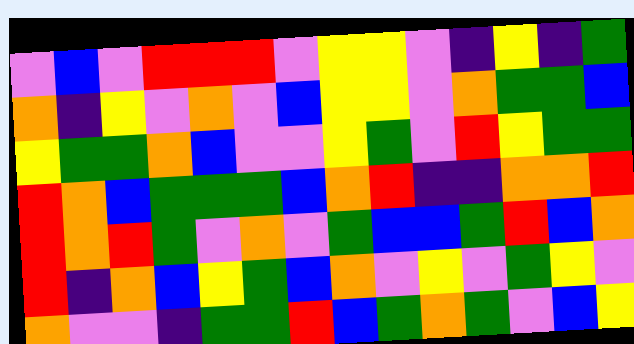[["violet", "blue", "violet", "red", "red", "red", "violet", "yellow", "yellow", "violet", "indigo", "yellow", "indigo", "green"], ["orange", "indigo", "yellow", "violet", "orange", "violet", "blue", "yellow", "yellow", "violet", "orange", "green", "green", "blue"], ["yellow", "green", "green", "orange", "blue", "violet", "violet", "yellow", "green", "violet", "red", "yellow", "green", "green"], ["red", "orange", "blue", "green", "green", "green", "blue", "orange", "red", "indigo", "indigo", "orange", "orange", "red"], ["red", "orange", "red", "green", "violet", "orange", "violet", "green", "blue", "blue", "green", "red", "blue", "orange"], ["red", "indigo", "orange", "blue", "yellow", "green", "blue", "orange", "violet", "yellow", "violet", "green", "yellow", "violet"], ["orange", "violet", "violet", "indigo", "green", "green", "red", "blue", "green", "orange", "green", "violet", "blue", "yellow"]]